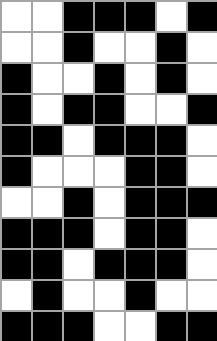[["white", "white", "black", "black", "black", "white", "black"], ["white", "white", "black", "white", "white", "black", "white"], ["black", "white", "white", "black", "white", "black", "white"], ["black", "white", "black", "black", "white", "white", "black"], ["black", "black", "white", "black", "black", "black", "white"], ["black", "white", "white", "white", "black", "black", "white"], ["white", "white", "black", "white", "black", "black", "black"], ["black", "black", "black", "white", "black", "black", "white"], ["black", "black", "white", "black", "black", "black", "white"], ["white", "black", "white", "white", "black", "white", "white"], ["black", "black", "black", "white", "white", "black", "black"]]